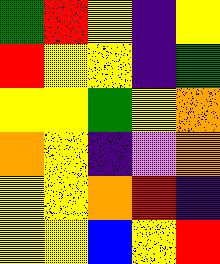[["green", "red", "yellow", "indigo", "yellow"], ["red", "yellow", "yellow", "indigo", "green"], ["yellow", "yellow", "green", "yellow", "orange"], ["orange", "yellow", "indigo", "violet", "orange"], ["yellow", "yellow", "orange", "red", "indigo"], ["yellow", "yellow", "blue", "yellow", "red"]]